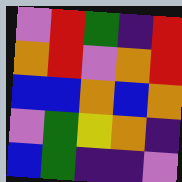[["violet", "red", "green", "indigo", "red"], ["orange", "red", "violet", "orange", "red"], ["blue", "blue", "orange", "blue", "orange"], ["violet", "green", "yellow", "orange", "indigo"], ["blue", "green", "indigo", "indigo", "violet"]]